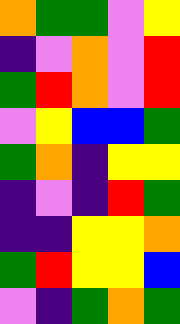[["orange", "green", "green", "violet", "yellow"], ["indigo", "violet", "orange", "violet", "red"], ["green", "red", "orange", "violet", "red"], ["violet", "yellow", "blue", "blue", "green"], ["green", "orange", "indigo", "yellow", "yellow"], ["indigo", "violet", "indigo", "red", "green"], ["indigo", "indigo", "yellow", "yellow", "orange"], ["green", "red", "yellow", "yellow", "blue"], ["violet", "indigo", "green", "orange", "green"]]